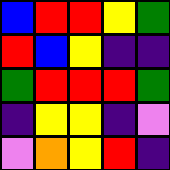[["blue", "red", "red", "yellow", "green"], ["red", "blue", "yellow", "indigo", "indigo"], ["green", "red", "red", "red", "green"], ["indigo", "yellow", "yellow", "indigo", "violet"], ["violet", "orange", "yellow", "red", "indigo"]]